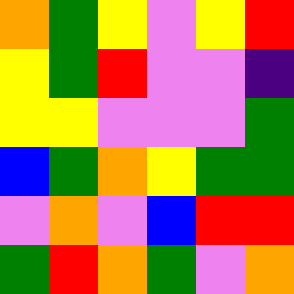[["orange", "green", "yellow", "violet", "yellow", "red"], ["yellow", "green", "red", "violet", "violet", "indigo"], ["yellow", "yellow", "violet", "violet", "violet", "green"], ["blue", "green", "orange", "yellow", "green", "green"], ["violet", "orange", "violet", "blue", "red", "red"], ["green", "red", "orange", "green", "violet", "orange"]]